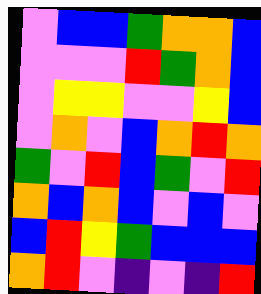[["violet", "blue", "blue", "green", "orange", "orange", "blue"], ["violet", "violet", "violet", "red", "green", "orange", "blue"], ["violet", "yellow", "yellow", "violet", "violet", "yellow", "blue"], ["violet", "orange", "violet", "blue", "orange", "red", "orange"], ["green", "violet", "red", "blue", "green", "violet", "red"], ["orange", "blue", "orange", "blue", "violet", "blue", "violet"], ["blue", "red", "yellow", "green", "blue", "blue", "blue"], ["orange", "red", "violet", "indigo", "violet", "indigo", "red"]]